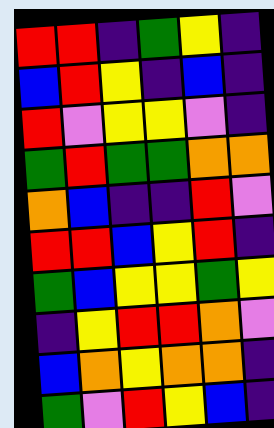[["red", "red", "indigo", "green", "yellow", "indigo"], ["blue", "red", "yellow", "indigo", "blue", "indigo"], ["red", "violet", "yellow", "yellow", "violet", "indigo"], ["green", "red", "green", "green", "orange", "orange"], ["orange", "blue", "indigo", "indigo", "red", "violet"], ["red", "red", "blue", "yellow", "red", "indigo"], ["green", "blue", "yellow", "yellow", "green", "yellow"], ["indigo", "yellow", "red", "red", "orange", "violet"], ["blue", "orange", "yellow", "orange", "orange", "indigo"], ["green", "violet", "red", "yellow", "blue", "indigo"]]